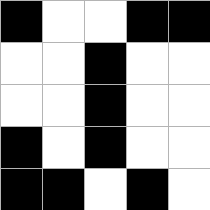[["black", "white", "white", "black", "black"], ["white", "white", "black", "white", "white"], ["white", "white", "black", "white", "white"], ["black", "white", "black", "white", "white"], ["black", "black", "white", "black", "white"]]